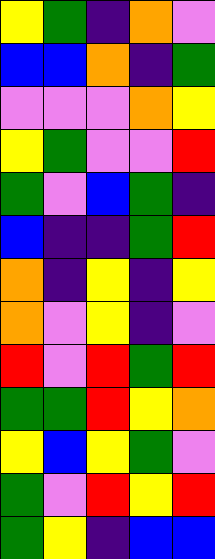[["yellow", "green", "indigo", "orange", "violet"], ["blue", "blue", "orange", "indigo", "green"], ["violet", "violet", "violet", "orange", "yellow"], ["yellow", "green", "violet", "violet", "red"], ["green", "violet", "blue", "green", "indigo"], ["blue", "indigo", "indigo", "green", "red"], ["orange", "indigo", "yellow", "indigo", "yellow"], ["orange", "violet", "yellow", "indigo", "violet"], ["red", "violet", "red", "green", "red"], ["green", "green", "red", "yellow", "orange"], ["yellow", "blue", "yellow", "green", "violet"], ["green", "violet", "red", "yellow", "red"], ["green", "yellow", "indigo", "blue", "blue"]]